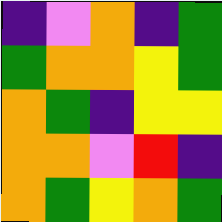[["indigo", "violet", "orange", "indigo", "green"], ["green", "orange", "orange", "yellow", "green"], ["orange", "green", "indigo", "yellow", "yellow"], ["orange", "orange", "violet", "red", "indigo"], ["orange", "green", "yellow", "orange", "green"]]